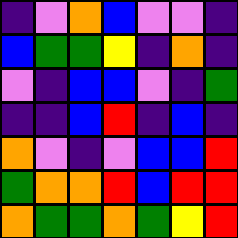[["indigo", "violet", "orange", "blue", "violet", "violet", "indigo"], ["blue", "green", "green", "yellow", "indigo", "orange", "indigo"], ["violet", "indigo", "blue", "blue", "violet", "indigo", "green"], ["indigo", "indigo", "blue", "red", "indigo", "blue", "indigo"], ["orange", "violet", "indigo", "violet", "blue", "blue", "red"], ["green", "orange", "orange", "red", "blue", "red", "red"], ["orange", "green", "green", "orange", "green", "yellow", "red"]]